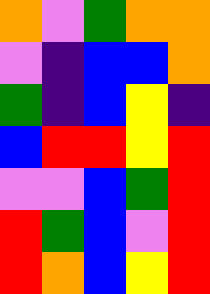[["orange", "violet", "green", "orange", "orange"], ["violet", "indigo", "blue", "blue", "orange"], ["green", "indigo", "blue", "yellow", "indigo"], ["blue", "red", "red", "yellow", "red"], ["violet", "violet", "blue", "green", "red"], ["red", "green", "blue", "violet", "red"], ["red", "orange", "blue", "yellow", "red"]]